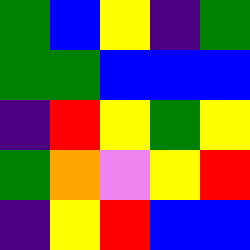[["green", "blue", "yellow", "indigo", "green"], ["green", "green", "blue", "blue", "blue"], ["indigo", "red", "yellow", "green", "yellow"], ["green", "orange", "violet", "yellow", "red"], ["indigo", "yellow", "red", "blue", "blue"]]